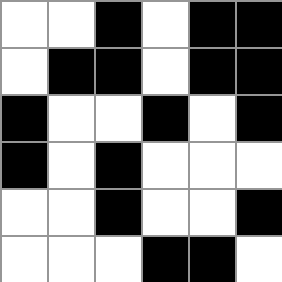[["white", "white", "black", "white", "black", "black"], ["white", "black", "black", "white", "black", "black"], ["black", "white", "white", "black", "white", "black"], ["black", "white", "black", "white", "white", "white"], ["white", "white", "black", "white", "white", "black"], ["white", "white", "white", "black", "black", "white"]]